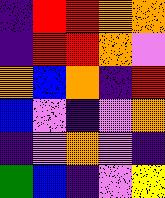[["indigo", "red", "red", "orange", "orange"], ["indigo", "red", "red", "orange", "violet"], ["orange", "blue", "orange", "indigo", "red"], ["blue", "violet", "indigo", "violet", "orange"], ["indigo", "violet", "orange", "violet", "indigo"], ["green", "blue", "indigo", "violet", "yellow"]]